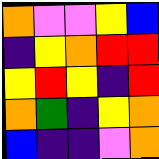[["orange", "violet", "violet", "yellow", "blue"], ["indigo", "yellow", "orange", "red", "red"], ["yellow", "red", "yellow", "indigo", "red"], ["orange", "green", "indigo", "yellow", "orange"], ["blue", "indigo", "indigo", "violet", "orange"]]